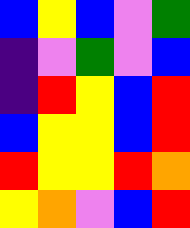[["blue", "yellow", "blue", "violet", "green"], ["indigo", "violet", "green", "violet", "blue"], ["indigo", "red", "yellow", "blue", "red"], ["blue", "yellow", "yellow", "blue", "red"], ["red", "yellow", "yellow", "red", "orange"], ["yellow", "orange", "violet", "blue", "red"]]